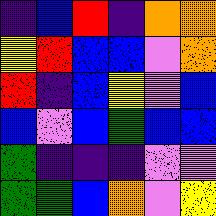[["indigo", "blue", "red", "indigo", "orange", "orange"], ["yellow", "red", "blue", "blue", "violet", "orange"], ["red", "indigo", "blue", "yellow", "violet", "blue"], ["blue", "violet", "blue", "green", "blue", "blue"], ["green", "indigo", "indigo", "indigo", "violet", "violet"], ["green", "green", "blue", "orange", "violet", "yellow"]]